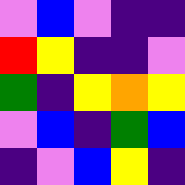[["violet", "blue", "violet", "indigo", "indigo"], ["red", "yellow", "indigo", "indigo", "violet"], ["green", "indigo", "yellow", "orange", "yellow"], ["violet", "blue", "indigo", "green", "blue"], ["indigo", "violet", "blue", "yellow", "indigo"]]